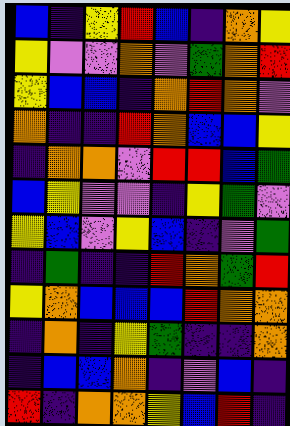[["blue", "indigo", "yellow", "red", "blue", "indigo", "orange", "yellow"], ["yellow", "violet", "violet", "orange", "violet", "green", "orange", "red"], ["yellow", "blue", "blue", "indigo", "orange", "red", "orange", "violet"], ["orange", "indigo", "indigo", "red", "orange", "blue", "blue", "yellow"], ["indigo", "orange", "orange", "violet", "red", "red", "blue", "green"], ["blue", "yellow", "violet", "violet", "indigo", "yellow", "green", "violet"], ["yellow", "blue", "violet", "yellow", "blue", "indigo", "violet", "green"], ["indigo", "green", "indigo", "indigo", "red", "orange", "green", "red"], ["yellow", "orange", "blue", "blue", "blue", "red", "orange", "orange"], ["indigo", "orange", "indigo", "yellow", "green", "indigo", "indigo", "orange"], ["indigo", "blue", "blue", "orange", "indigo", "violet", "blue", "indigo"], ["red", "indigo", "orange", "orange", "yellow", "blue", "red", "indigo"]]